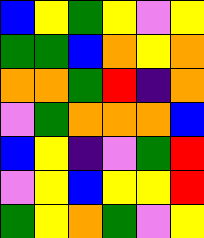[["blue", "yellow", "green", "yellow", "violet", "yellow"], ["green", "green", "blue", "orange", "yellow", "orange"], ["orange", "orange", "green", "red", "indigo", "orange"], ["violet", "green", "orange", "orange", "orange", "blue"], ["blue", "yellow", "indigo", "violet", "green", "red"], ["violet", "yellow", "blue", "yellow", "yellow", "red"], ["green", "yellow", "orange", "green", "violet", "yellow"]]